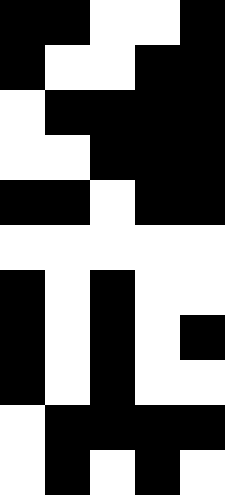[["black", "black", "white", "white", "black"], ["black", "white", "white", "black", "black"], ["white", "black", "black", "black", "black"], ["white", "white", "black", "black", "black"], ["black", "black", "white", "black", "black"], ["white", "white", "white", "white", "white"], ["black", "white", "black", "white", "white"], ["black", "white", "black", "white", "black"], ["black", "white", "black", "white", "white"], ["white", "black", "black", "black", "black"], ["white", "black", "white", "black", "white"]]